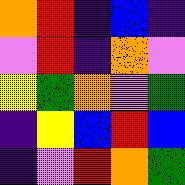[["orange", "red", "indigo", "blue", "indigo"], ["violet", "red", "indigo", "orange", "violet"], ["yellow", "green", "orange", "violet", "green"], ["indigo", "yellow", "blue", "red", "blue"], ["indigo", "violet", "red", "orange", "green"]]